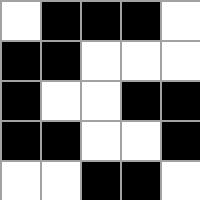[["white", "black", "black", "black", "white"], ["black", "black", "white", "white", "white"], ["black", "white", "white", "black", "black"], ["black", "black", "white", "white", "black"], ["white", "white", "black", "black", "white"]]